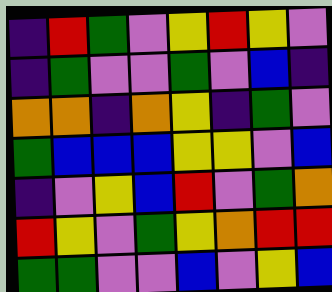[["indigo", "red", "green", "violet", "yellow", "red", "yellow", "violet"], ["indigo", "green", "violet", "violet", "green", "violet", "blue", "indigo"], ["orange", "orange", "indigo", "orange", "yellow", "indigo", "green", "violet"], ["green", "blue", "blue", "blue", "yellow", "yellow", "violet", "blue"], ["indigo", "violet", "yellow", "blue", "red", "violet", "green", "orange"], ["red", "yellow", "violet", "green", "yellow", "orange", "red", "red"], ["green", "green", "violet", "violet", "blue", "violet", "yellow", "blue"]]